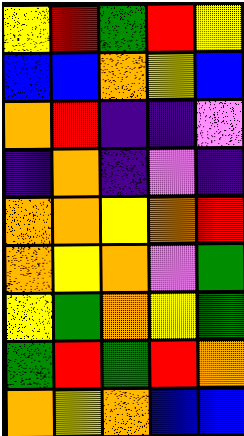[["yellow", "red", "green", "red", "yellow"], ["blue", "blue", "orange", "yellow", "blue"], ["orange", "red", "indigo", "indigo", "violet"], ["indigo", "orange", "indigo", "violet", "indigo"], ["orange", "orange", "yellow", "orange", "red"], ["orange", "yellow", "orange", "violet", "green"], ["yellow", "green", "orange", "yellow", "green"], ["green", "red", "green", "red", "orange"], ["orange", "yellow", "orange", "blue", "blue"]]